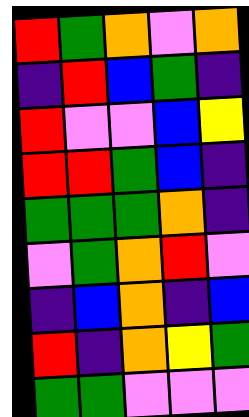[["red", "green", "orange", "violet", "orange"], ["indigo", "red", "blue", "green", "indigo"], ["red", "violet", "violet", "blue", "yellow"], ["red", "red", "green", "blue", "indigo"], ["green", "green", "green", "orange", "indigo"], ["violet", "green", "orange", "red", "violet"], ["indigo", "blue", "orange", "indigo", "blue"], ["red", "indigo", "orange", "yellow", "green"], ["green", "green", "violet", "violet", "violet"]]